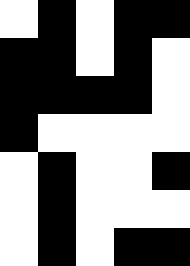[["white", "black", "white", "black", "black"], ["black", "black", "white", "black", "white"], ["black", "black", "black", "black", "white"], ["black", "white", "white", "white", "white"], ["white", "black", "white", "white", "black"], ["white", "black", "white", "white", "white"], ["white", "black", "white", "black", "black"]]